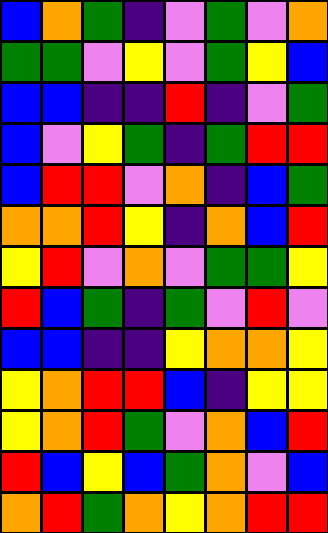[["blue", "orange", "green", "indigo", "violet", "green", "violet", "orange"], ["green", "green", "violet", "yellow", "violet", "green", "yellow", "blue"], ["blue", "blue", "indigo", "indigo", "red", "indigo", "violet", "green"], ["blue", "violet", "yellow", "green", "indigo", "green", "red", "red"], ["blue", "red", "red", "violet", "orange", "indigo", "blue", "green"], ["orange", "orange", "red", "yellow", "indigo", "orange", "blue", "red"], ["yellow", "red", "violet", "orange", "violet", "green", "green", "yellow"], ["red", "blue", "green", "indigo", "green", "violet", "red", "violet"], ["blue", "blue", "indigo", "indigo", "yellow", "orange", "orange", "yellow"], ["yellow", "orange", "red", "red", "blue", "indigo", "yellow", "yellow"], ["yellow", "orange", "red", "green", "violet", "orange", "blue", "red"], ["red", "blue", "yellow", "blue", "green", "orange", "violet", "blue"], ["orange", "red", "green", "orange", "yellow", "orange", "red", "red"]]